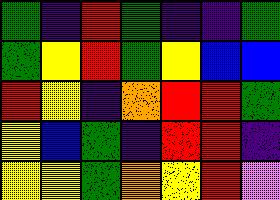[["green", "indigo", "red", "green", "indigo", "indigo", "green"], ["green", "yellow", "red", "green", "yellow", "blue", "blue"], ["red", "yellow", "indigo", "orange", "red", "red", "green"], ["yellow", "blue", "green", "indigo", "red", "red", "indigo"], ["yellow", "yellow", "green", "orange", "yellow", "red", "violet"]]